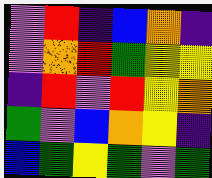[["violet", "red", "indigo", "blue", "orange", "indigo"], ["violet", "orange", "red", "green", "yellow", "yellow"], ["indigo", "red", "violet", "red", "yellow", "orange"], ["green", "violet", "blue", "orange", "yellow", "indigo"], ["blue", "green", "yellow", "green", "violet", "green"]]